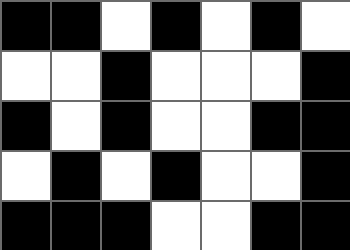[["black", "black", "white", "black", "white", "black", "white"], ["white", "white", "black", "white", "white", "white", "black"], ["black", "white", "black", "white", "white", "black", "black"], ["white", "black", "white", "black", "white", "white", "black"], ["black", "black", "black", "white", "white", "black", "black"]]